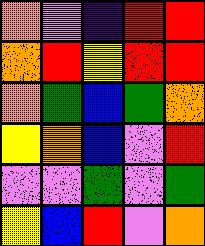[["orange", "violet", "indigo", "red", "red"], ["orange", "red", "yellow", "red", "red"], ["orange", "green", "blue", "green", "orange"], ["yellow", "orange", "blue", "violet", "red"], ["violet", "violet", "green", "violet", "green"], ["yellow", "blue", "red", "violet", "orange"]]